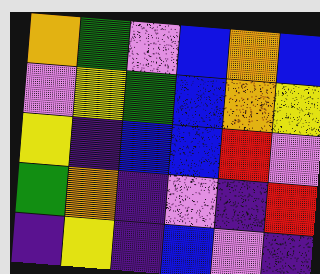[["orange", "green", "violet", "blue", "orange", "blue"], ["violet", "yellow", "green", "blue", "orange", "yellow"], ["yellow", "indigo", "blue", "blue", "red", "violet"], ["green", "orange", "indigo", "violet", "indigo", "red"], ["indigo", "yellow", "indigo", "blue", "violet", "indigo"]]